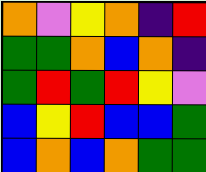[["orange", "violet", "yellow", "orange", "indigo", "red"], ["green", "green", "orange", "blue", "orange", "indigo"], ["green", "red", "green", "red", "yellow", "violet"], ["blue", "yellow", "red", "blue", "blue", "green"], ["blue", "orange", "blue", "orange", "green", "green"]]